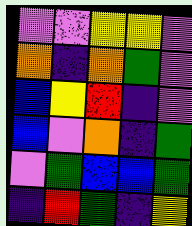[["violet", "violet", "yellow", "yellow", "violet"], ["orange", "indigo", "orange", "green", "violet"], ["blue", "yellow", "red", "indigo", "violet"], ["blue", "violet", "orange", "indigo", "green"], ["violet", "green", "blue", "blue", "green"], ["indigo", "red", "green", "indigo", "yellow"]]